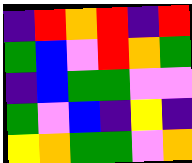[["indigo", "red", "orange", "red", "indigo", "red"], ["green", "blue", "violet", "red", "orange", "green"], ["indigo", "blue", "green", "green", "violet", "violet"], ["green", "violet", "blue", "indigo", "yellow", "indigo"], ["yellow", "orange", "green", "green", "violet", "orange"]]